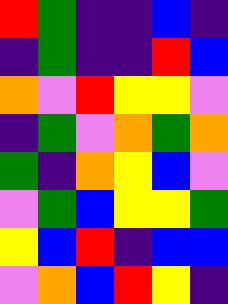[["red", "green", "indigo", "indigo", "blue", "indigo"], ["indigo", "green", "indigo", "indigo", "red", "blue"], ["orange", "violet", "red", "yellow", "yellow", "violet"], ["indigo", "green", "violet", "orange", "green", "orange"], ["green", "indigo", "orange", "yellow", "blue", "violet"], ["violet", "green", "blue", "yellow", "yellow", "green"], ["yellow", "blue", "red", "indigo", "blue", "blue"], ["violet", "orange", "blue", "red", "yellow", "indigo"]]